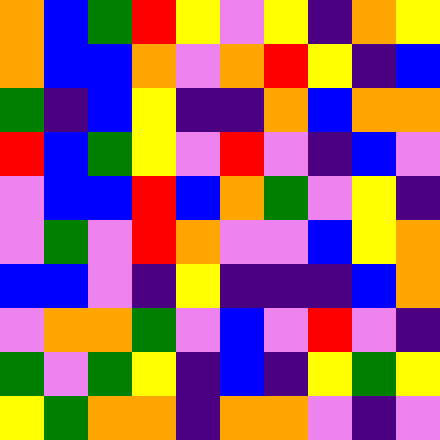[["orange", "blue", "green", "red", "yellow", "violet", "yellow", "indigo", "orange", "yellow"], ["orange", "blue", "blue", "orange", "violet", "orange", "red", "yellow", "indigo", "blue"], ["green", "indigo", "blue", "yellow", "indigo", "indigo", "orange", "blue", "orange", "orange"], ["red", "blue", "green", "yellow", "violet", "red", "violet", "indigo", "blue", "violet"], ["violet", "blue", "blue", "red", "blue", "orange", "green", "violet", "yellow", "indigo"], ["violet", "green", "violet", "red", "orange", "violet", "violet", "blue", "yellow", "orange"], ["blue", "blue", "violet", "indigo", "yellow", "indigo", "indigo", "indigo", "blue", "orange"], ["violet", "orange", "orange", "green", "violet", "blue", "violet", "red", "violet", "indigo"], ["green", "violet", "green", "yellow", "indigo", "blue", "indigo", "yellow", "green", "yellow"], ["yellow", "green", "orange", "orange", "indigo", "orange", "orange", "violet", "indigo", "violet"]]